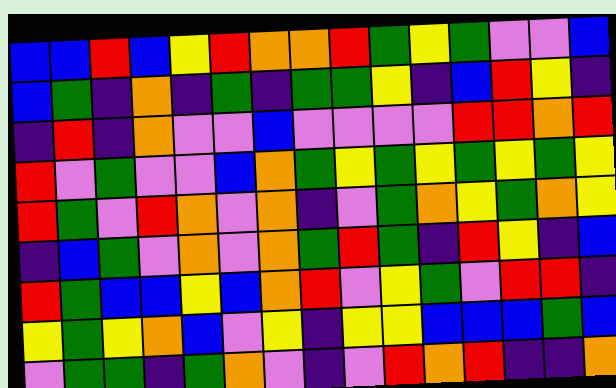[["blue", "blue", "red", "blue", "yellow", "red", "orange", "orange", "red", "green", "yellow", "green", "violet", "violet", "blue"], ["blue", "green", "indigo", "orange", "indigo", "green", "indigo", "green", "green", "yellow", "indigo", "blue", "red", "yellow", "indigo"], ["indigo", "red", "indigo", "orange", "violet", "violet", "blue", "violet", "violet", "violet", "violet", "red", "red", "orange", "red"], ["red", "violet", "green", "violet", "violet", "blue", "orange", "green", "yellow", "green", "yellow", "green", "yellow", "green", "yellow"], ["red", "green", "violet", "red", "orange", "violet", "orange", "indigo", "violet", "green", "orange", "yellow", "green", "orange", "yellow"], ["indigo", "blue", "green", "violet", "orange", "violet", "orange", "green", "red", "green", "indigo", "red", "yellow", "indigo", "blue"], ["red", "green", "blue", "blue", "yellow", "blue", "orange", "red", "violet", "yellow", "green", "violet", "red", "red", "indigo"], ["yellow", "green", "yellow", "orange", "blue", "violet", "yellow", "indigo", "yellow", "yellow", "blue", "blue", "blue", "green", "blue"], ["violet", "green", "green", "indigo", "green", "orange", "violet", "indigo", "violet", "red", "orange", "red", "indigo", "indigo", "orange"]]